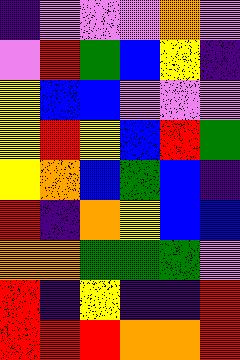[["indigo", "violet", "violet", "violet", "orange", "violet"], ["violet", "red", "green", "blue", "yellow", "indigo"], ["yellow", "blue", "blue", "violet", "violet", "violet"], ["yellow", "red", "yellow", "blue", "red", "green"], ["yellow", "orange", "blue", "green", "blue", "indigo"], ["red", "indigo", "orange", "yellow", "blue", "blue"], ["orange", "orange", "green", "green", "green", "violet"], ["red", "indigo", "yellow", "indigo", "indigo", "red"], ["red", "red", "red", "orange", "orange", "red"]]